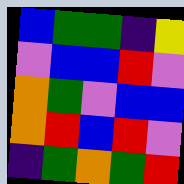[["blue", "green", "green", "indigo", "yellow"], ["violet", "blue", "blue", "red", "violet"], ["orange", "green", "violet", "blue", "blue"], ["orange", "red", "blue", "red", "violet"], ["indigo", "green", "orange", "green", "red"]]